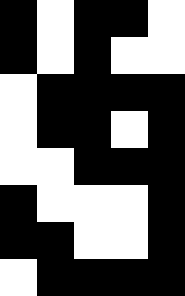[["black", "white", "black", "black", "white"], ["black", "white", "black", "white", "white"], ["white", "black", "black", "black", "black"], ["white", "black", "black", "white", "black"], ["white", "white", "black", "black", "black"], ["black", "white", "white", "white", "black"], ["black", "black", "white", "white", "black"], ["white", "black", "black", "black", "black"]]